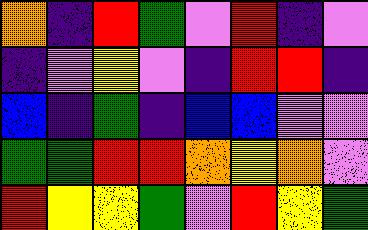[["orange", "indigo", "red", "green", "violet", "red", "indigo", "violet"], ["indigo", "violet", "yellow", "violet", "indigo", "red", "red", "indigo"], ["blue", "indigo", "green", "indigo", "blue", "blue", "violet", "violet"], ["green", "green", "red", "red", "orange", "yellow", "orange", "violet"], ["red", "yellow", "yellow", "green", "violet", "red", "yellow", "green"]]